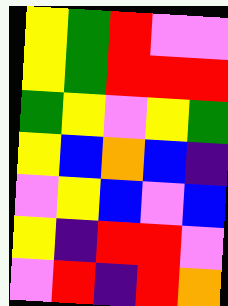[["yellow", "green", "red", "violet", "violet"], ["yellow", "green", "red", "red", "red"], ["green", "yellow", "violet", "yellow", "green"], ["yellow", "blue", "orange", "blue", "indigo"], ["violet", "yellow", "blue", "violet", "blue"], ["yellow", "indigo", "red", "red", "violet"], ["violet", "red", "indigo", "red", "orange"]]